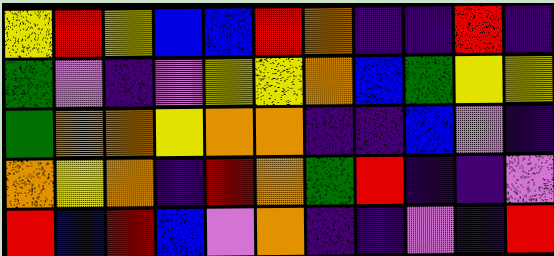[["yellow", "red", "yellow", "blue", "blue", "red", "orange", "indigo", "indigo", "red", "indigo"], ["green", "violet", "indigo", "violet", "yellow", "yellow", "orange", "blue", "green", "yellow", "yellow"], ["green", "orange", "orange", "yellow", "orange", "orange", "indigo", "indigo", "blue", "violet", "indigo"], ["orange", "yellow", "orange", "indigo", "red", "orange", "green", "red", "indigo", "indigo", "violet"], ["red", "blue", "red", "blue", "violet", "orange", "indigo", "indigo", "violet", "indigo", "red"]]